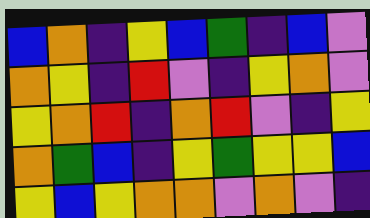[["blue", "orange", "indigo", "yellow", "blue", "green", "indigo", "blue", "violet"], ["orange", "yellow", "indigo", "red", "violet", "indigo", "yellow", "orange", "violet"], ["yellow", "orange", "red", "indigo", "orange", "red", "violet", "indigo", "yellow"], ["orange", "green", "blue", "indigo", "yellow", "green", "yellow", "yellow", "blue"], ["yellow", "blue", "yellow", "orange", "orange", "violet", "orange", "violet", "indigo"]]